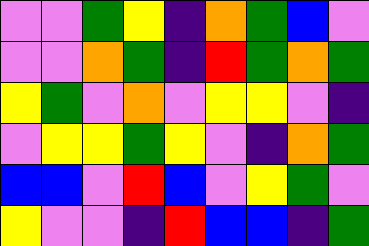[["violet", "violet", "green", "yellow", "indigo", "orange", "green", "blue", "violet"], ["violet", "violet", "orange", "green", "indigo", "red", "green", "orange", "green"], ["yellow", "green", "violet", "orange", "violet", "yellow", "yellow", "violet", "indigo"], ["violet", "yellow", "yellow", "green", "yellow", "violet", "indigo", "orange", "green"], ["blue", "blue", "violet", "red", "blue", "violet", "yellow", "green", "violet"], ["yellow", "violet", "violet", "indigo", "red", "blue", "blue", "indigo", "green"]]